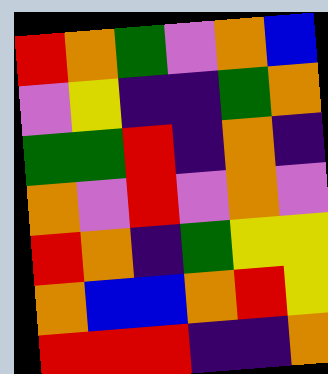[["red", "orange", "green", "violet", "orange", "blue"], ["violet", "yellow", "indigo", "indigo", "green", "orange"], ["green", "green", "red", "indigo", "orange", "indigo"], ["orange", "violet", "red", "violet", "orange", "violet"], ["red", "orange", "indigo", "green", "yellow", "yellow"], ["orange", "blue", "blue", "orange", "red", "yellow"], ["red", "red", "red", "indigo", "indigo", "orange"]]